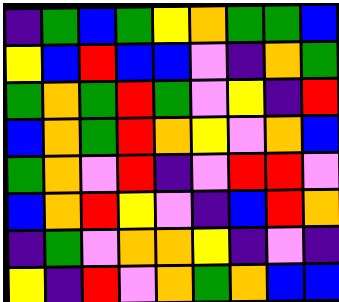[["indigo", "green", "blue", "green", "yellow", "orange", "green", "green", "blue"], ["yellow", "blue", "red", "blue", "blue", "violet", "indigo", "orange", "green"], ["green", "orange", "green", "red", "green", "violet", "yellow", "indigo", "red"], ["blue", "orange", "green", "red", "orange", "yellow", "violet", "orange", "blue"], ["green", "orange", "violet", "red", "indigo", "violet", "red", "red", "violet"], ["blue", "orange", "red", "yellow", "violet", "indigo", "blue", "red", "orange"], ["indigo", "green", "violet", "orange", "orange", "yellow", "indigo", "violet", "indigo"], ["yellow", "indigo", "red", "violet", "orange", "green", "orange", "blue", "blue"]]